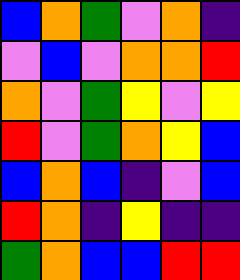[["blue", "orange", "green", "violet", "orange", "indigo"], ["violet", "blue", "violet", "orange", "orange", "red"], ["orange", "violet", "green", "yellow", "violet", "yellow"], ["red", "violet", "green", "orange", "yellow", "blue"], ["blue", "orange", "blue", "indigo", "violet", "blue"], ["red", "orange", "indigo", "yellow", "indigo", "indigo"], ["green", "orange", "blue", "blue", "red", "red"]]